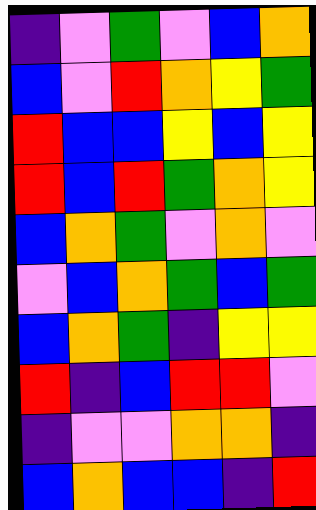[["indigo", "violet", "green", "violet", "blue", "orange"], ["blue", "violet", "red", "orange", "yellow", "green"], ["red", "blue", "blue", "yellow", "blue", "yellow"], ["red", "blue", "red", "green", "orange", "yellow"], ["blue", "orange", "green", "violet", "orange", "violet"], ["violet", "blue", "orange", "green", "blue", "green"], ["blue", "orange", "green", "indigo", "yellow", "yellow"], ["red", "indigo", "blue", "red", "red", "violet"], ["indigo", "violet", "violet", "orange", "orange", "indigo"], ["blue", "orange", "blue", "blue", "indigo", "red"]]